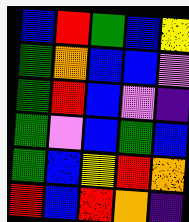[["blue", "red", "green", "blue", "yellow"], ["green", "orange", "blue", "blue", "violet"], ["green", "red", "blue", "violet", "indigo"], ["green", "violet", "blue", "green", "blue"], ["green", "blue", "yellow", "red", "orange"], ["red", "blue", "red", "orange", "indigo"]]